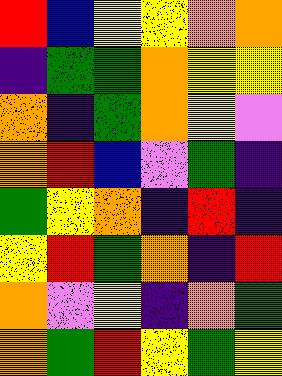[["red", "blue", "yellow", "yellow", "orange", "orange"], ["indigo", "green", "green", "orange", "yellow", "yellow"], ["orange", "indigo", "green", "orange", "yellow", "violet"], ["orange", "red", "blue", "violet", "green", "indigo"], ["green", "yellow", "orange", "indigo", "red", "indigo"], ["yellow", "red", "green", "orange", "indigo", "red"], ["orange", "violet", "yellow", "indigo", "orange", "green"], ["orange", "green", "red", "yellow", "green", "yellow"]]